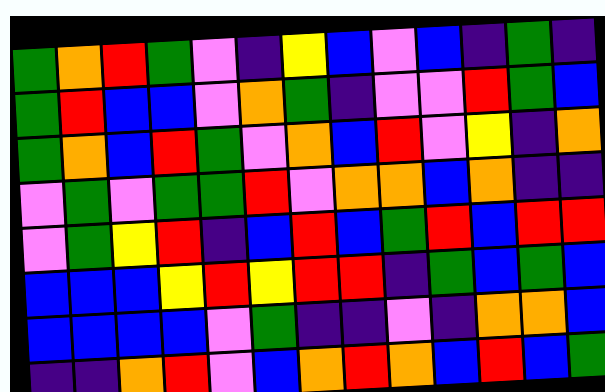[["green", "orange", "red", "green", "violet", "indigo", "yellow", "blue", "violet", "blue", "indigo", "green", "indigo"], ["green", "red", "blue", "blue", "violet", "orange", "green", "indigo", "violet", "violet", "red", "green", "blue"], ["green", "orange", "blue", "red", "green", "violet", "orange", "blue", "red", "violet", "yellow", "indigo", "orange"], ["violet", "green", "violet", "green", "green", "red", "violet", "orange", "orange", "blue", "orange", "indigo", "indigo"], ["violet", "green", "yellow", "red", "indigo", "blue", "red", "blue", "green", "red", "blue", "red", "red"], ["blue", "blue", "blue", "yellow", "red", "yellow", "red", "red", "indigo", "green", "blue", "green", "blue"], ["blue", "blue", "blue", "blue", "violet", "green", "indigo", "indigo", "violet", "indigo", "orange", "orange", "blue"], ["indigo", "indigo", "orange", "red", "violet", "blue", "orange", "red", "orange", "blue", "red", "blue", "green"]]